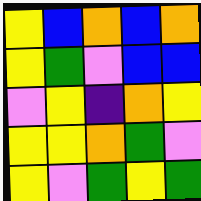[["yellow", "blue", "orange", "blue", "orange"], ["yellow", "green", "violet", "blue", "blue"], ["violet", "yellow", "indigo", "orange", "yellow"], ["yellow", "yellow", "orange", "green", "violet"], ["yellow", "violet", "green", "yellow", "green"]]